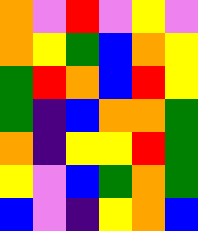[["orange", "violet", "red", "violet", "yellow", "violet"], ["orange", "yellow", "green", "blue", "orange", "yellow"], ["green", "red", "orange", "blue", "red", "yellow"], ["green", "indigo", "blue", "orange", "orange", "green"], ["orange", "indigo", "yellow", "yellow", "red", "green"], ["yellow", "violet", "blue", "green", "orange", "green"], ["blue", "violet", "indigo", "yellow", "orange", "blue"]]